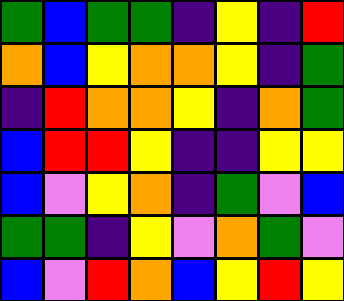[["green", "blue", "green", "green", "indigo", "yellow", "indigo", "red"], ["orange", "blue", "yellow", "orange", "orange", "yellow", "indigo", "green"], ["indigo", "red", "orange", "orange", "yellow", "indigo", "orange", "green"], ["blue", "red", "red", "yellow", "indigo", "indigo", "yellow", "yellow"], ["blue", "violet", "yellow", "orange", "indigo", "green", "violet", "blue"], ["green", "green", "indigo", "yellow", "violet", "orange", "green", "violet"], ["blue", "violet", "red", "orange", "blue", "yellow", "red", "yellow"]]